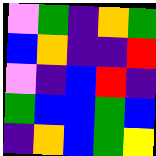[["violet", "green", "indigo", "orange", "green"], ["blue", "orange", "indigo", "indigo", "red"], ["violet", "indigo", "blue", "red", "indigo"], ["green", "blue", "blue", "green", "blue"], ["indigo", "orange", "blue", "green", "yellow"]]